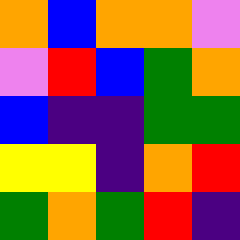[["orange", "blue", "orange", "orange", "violet"], ["violet", "red", "blue", "green", "orange"], ["blue", "indigo", "indigo", "green", "green"], ["yellow", "yellow", "indigo", "orange", "red"], ["green", "orange", "green", "red", "indigo"]]